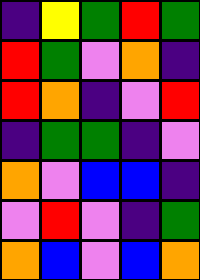[["indigo", "yellow", "green", "red", "green"], ["red", "green", "violet", "orange", "indigo"], ["red", "orange", "indigo", "violet", "red"], ["indigo", "green", "green", "indigo", "violet"], ["orange", "violet", "blue", "blue", "indigo"], ["violet", "red", "violet", "indigo", "green"], ["orange", "blue", "violet", "blue", "orange"]]